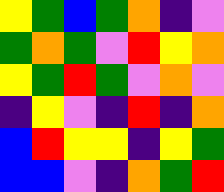[["yellow", "green", "blue", "green", "orange", "indigo", "violet"], ["green", "orange", "green", "violet", "red", "yellow", "orange"], ["yellow", "green", "red", "green", "violet", "orange", "violet"], ["indigo", "yellow", "violet", "indigo", "red", "indigo", "orange"], ["blue", "red", "yellow", "yellow", "indigo", "yellow", "green"], ["blue", "blue", "violet", "indigo", "orange", "green", "red"]]